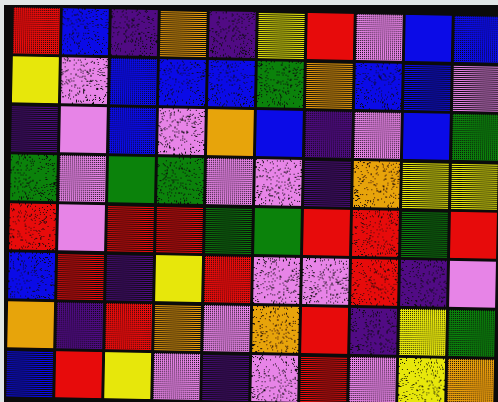[["red", "blue", "indigo", "orange", "indigo", "yellow", "red", "violet", "blue", "blue"], ["yellow", "violet", "blue", "blue", "blue", "green", "orange", "blue", "blue", "violet"], ["indigo", "violet", "blue", "violet", "orange", "blue", "indigo", "violet", "blue", "green"], ["green", "violet", "green", "green", "violet", "violet", "indigo", "orange", "yellow", "yellow"], ["red", "violet", "red", "red", "green", "green", "red", "red", "green", "red"], ["blue", "red", "indigo", "yellow", "red", "violet", "violet", "red", "indigo", "violet"], ["orange", "indigo", "red", "orange", "violet", "orange", "red", "indigo", "yellow", "green"], ["blue", "red", "yellow", "violet", "indigo", "violet", "red", "violet", "yellow", "orange"]]